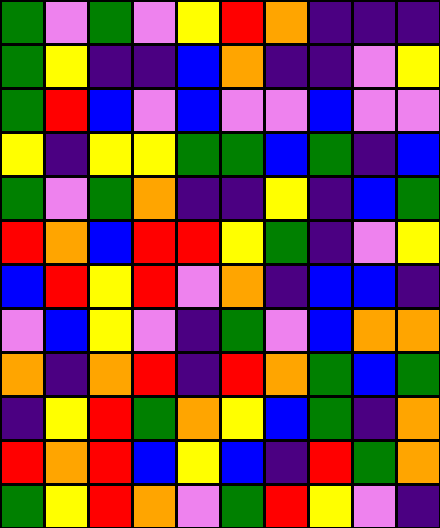[["green", "violet", "green", "violet", "yellow", "red", "orange", "indigo", "indigo", "indigo"], ["green", "yellow", "indigo", "indigo", "blue", "orange", "indigo", "indigo", "violet", "yellow"], ["green", "red", "blue", "violet", "blue", "violet", "violet", "blue", "violet", "violet"], ["yellow", "indigo", "yellow", "yellow", "green", "green", "blue", "green", "indigo", "blue"], ["green", "violet", "green", "orange", "indigo", "indigo", "yellow", "indigo", "blue", "green"], ["red", "orange", "blue", "red", "red", "yellow", "green", "indigo", "violet", "yellow"], ["blue", "red", "yellow", "red", "violet", "orange", "indigo", "blue", "blue", "indigo"], ["violet", "blue", "yellow", "violet", "indigo", "green", "violet", "blue", "orange", "orange"], ["orange", "indigo", "orange", "red", "indigo", "red", "orange", "green", "blue", "green"], ["indigo", "yellow", "red", "green", "orange", "yellow", "blue", "green", "indigo", "orange"], ["red", "orange", "red", "blue", "yellow", "blue", "indigo", "red", "green", "orange"], ["green", "yellow", "red", "orange", "violet", "green", "red", "yellow", "violet", "indigo"]]